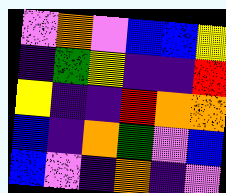[["violet", "orange", "violet", "blue", "blue", "yellow"], ["indigo", "green", "yellow", "indigo", "indigo", "red"], ["yellow", "indigo", "indigo", "red", "orange", "orange"], ["blue", "indigo", "orange", "green", "violet", "blue"], ["blue", "violet", "indigo", "orange", "indigo", "violet"]]